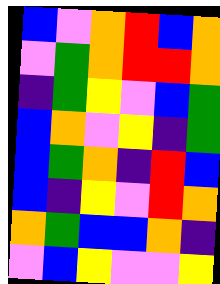[["blue", "violet", "orange", "red", "blue", "orange"], ["violet", "green", "orange", "red", "red", "orange"], ["indigo", "green", "yellow", "violet", "blue", "green"], ["blue", "orange", "violet", "yellow", "indigo", "green"], ["blue", "green", "orange", "indigo", "red", "blue"], ["blue", "indigo", "yellow", "violet", "red", "orange"], ["orange", "green", "blue", "blue", "orange", "indigo"], ["violet", "blue", "yellow", "violet", "violet", "yellow"]]